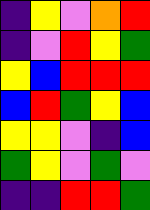[["indigo", "yellow", "violet", "orange", "red"], ["indigo", "violet", "red", "yellow", "green"], ["yellow", "blue", "red", "red", "red"], ["blue", "red", "green", "yellow", "blue"], ["yellow", "yellow", "violet", "indigo", "blue"], ["green", "yellow", "violet", "green", "violet"], ["indigo", "indigo", "red", "red", "green"]]